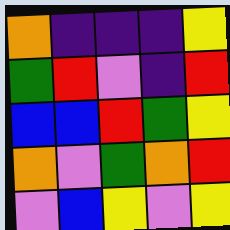[["orange", "indigo", "indigo", "indigo", "yellow"], ["green", "red", "violet", "indigo", "red"], ["blue", "blue", "red", "green", "yellow"], ["orange", "violet", "green", "orange", "red"], ["violet", "blue", "yellow", "violet", "yellow"]]